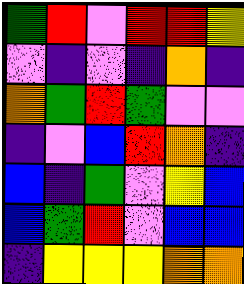[["green", "red", "violet", "red", "red", "yellow"], ["violet", "indigo", "violet", "indigo", "orange", "indigo"], ["orange", "green", "red", "green", "violet", "violet"], ["indigo", "violet", "blue", "red", "orange", "indigo"], ["blue", "indigo", "green", "violet", "yellow", "blue"], ["blue", "green", "red", "violet", "blue", "blue"], ["indigo", "yellow", "yellow", "yellow", "orange", "orange"]]